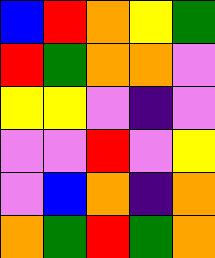[["blue", "red", "orange", "yellow", "green"], ["red", "green", "orange", "orange", "violet"], ["yellow", "yellow", "violet", "indigo", "violet"], ["violet", "violet", "red", "violet", "yellow"], ["violet", "blue", "orange", "indigo", "orange"], ["orange", "green", "red", "green", "orange"]]